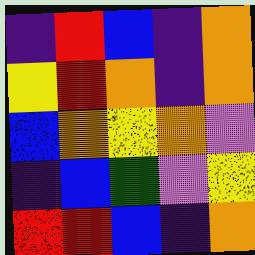[["indigo", "red", "blue", "indigo", "orange"], ["yellow", "red", "orange", "indigo", "orange"], ["blue", "orange", "yellow", "orange", "violet"], ["indigo", "blue", "green", "violet", "yellow"], ["red", "red", "blue", "indigo", "orange"]]